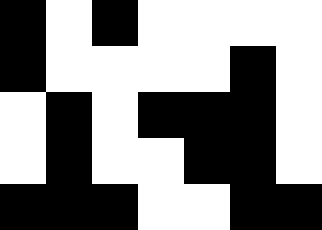[["black", "white", "black", "white", "white", "white", "white"], ["black", "white", "white", "white", "white", "black", "white"], ["white", "black", "white", "black", "black", "black", "white"], ["white", "black", "white", "white", "black", "black", "white"], ["black", "black", "black", "white", "white", "black", "black"]]